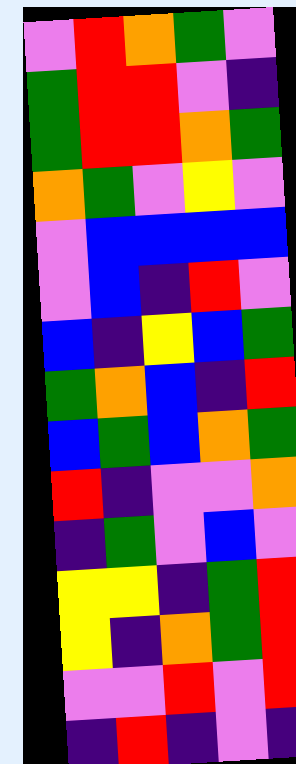[["violet", "red", "orange", "green", "violet"], ["green", "red", "red", "violet", "indigo"], ["green", "red", "red", "orange", "green"], ["orange", "green", "violet", "yellow", "violet"], ["violet", "blue", "blue", "blue", "blue"], ["violet", "blue", "indigo", "red", "violet"], ["blue", "indigo", "yellow", "blue", "green"], ["green", "orange", "blue", "indigo", "red"], ["blue", "green", "blue", "orange", "green"], ["red", "indigo", "violet", "violet", "orange"], ["indigo", "green", "violet", "blue", "violet"], ["yellow", "yellow", "indigo", "green", "red"], ["yellow", "indigo", "orange", "green", "red"], ["violet", "violet", "red", "violet", "red"], ["indigo", "red", "indigo", "violet", "indigo"]]